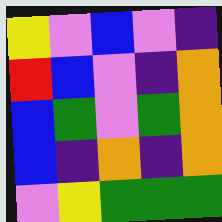[["yellow", "violet", "blue", "violet", "indigo"], ["red", "blue", "violet", "indigo", "orange"], ["blue", "green", "violet", "green", "orange"], ["blue", "indigo", "orange", "indigo", "orange"], ["violet", "yellow", "green", "green", "green"]]